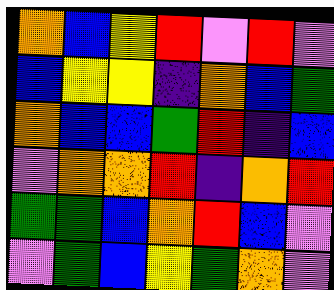[["orange", "blue", "yellow", "red", "violet", "red", "violet"], ["blue", "yellow", "yellow", "indigo", "orange", "blue", "green"], ["orange", "blue", "blue", "green", "red", "indigo", "blue"], ["violet", "orange", "orange", "red", "indigo", "orange", "red"], ["green", "green", "blue", "orange", "red", "blue", "violet"], ["violet", "green", "blue", "yellow", "green", "orange", "violet"]]